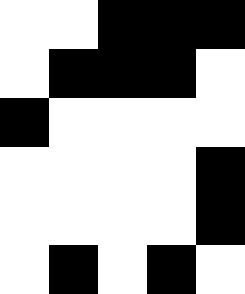[["white", "white", "black", "black", "black"], ["white", "black", "black", "black", "white"], ["black", "white", "white", "white", "white"], ["white", "white", "white", "white", "black"], ["white", "white", "white", "white", "black"], ["white", "black", "white", "black", "white"]]